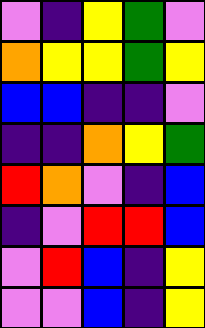[["violet", "indigo", "yellow", "green", "violet"], ["orange", "yellow", "yellow", "green", "yellow"], ["blue", "blue", "indigo", "indigo", "violet"], ["indigo", "indigo", "orange", "yellow", "green"], ["red", "orange", "violet", "indigo", "blue"], ["indigo", "violet", "red", "red", "blue"], ["violet", "red", "blue", "indigo", "yellow"], ["violet", "violet", "blue", "indigo", "yellow"]]